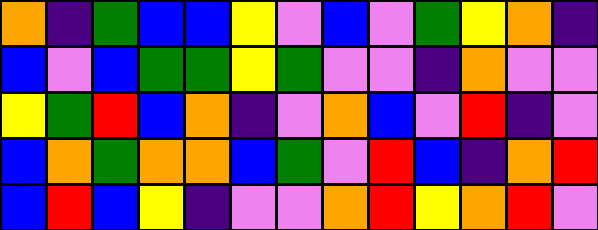[["orange", "indigo", "green", "blue", "blue", "yellow", "violet", "blue", "violet", "green", "yellow", "orange", "indigo"], ["blue", "violet", "blue", "green", "green", "yellow", "green", "violet", "violet", "indigo", "orange", "violet", "violet"], ["yellow", "green", "red", "blue", "orange", "indigo", "violet", "orange", "blue", "violet", "red", "indigo", "violet"], ["blue", "orange", "green", "orange", "orange", "blue", "green", "violet", "red", "blue", "indigo", "orange", "red"], ["blue", "red", "blue", "yellow", "indigo", "violet", "violet", "orange", "red", "yellow", "orange", "red", "violet"]]